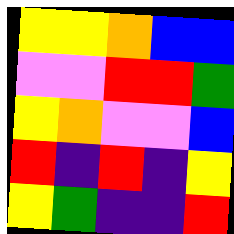[["yellow", "yellow", "orange", "blue", "blue"], ["violet", "violet", "red", "red", "green"], ["yellow", "orange", "violet", "violet", "blue"], ["red", "indigo", "red", "indigo", "yellow"], ["yellow", "green", "indigo", "indigo", "red"]]